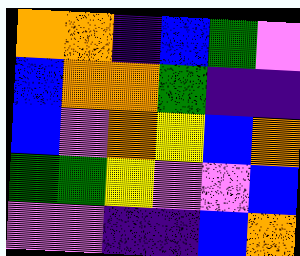[["orange", "orange", "indigo", "blue", "green", "violet"], ["blue", "orange", "orange", "green", "indigo", "indigo"], ["blue", "violet", "orange", "yellow", "blue", "orange"], ["green", "green", "yellow", "violet", "violet", "blue"], ["violet", "violet", "indigo", "indigo", "blue", "orange"]]